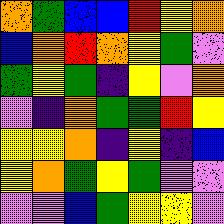[["orange", "green", "blue", "blue", "red", "yellow", "orange"], ["blue", "orange", "red", "orange", "yellow", "green", "violet"], ["green", "yellow", "green", "indigo", "yellow", "violet", "orange"], ["violet", "indigo", "orange", "green", "green", "red", "yellow"], ["yellow", "yellow", "orange", "indigo", "yellow", "indigo", "blue"], ["yellow", "orange", "green", "yellow", "green", "violet", "violet"], ["violet", "violet", "blue", "green", "yellow", "yellow", "violet"]]